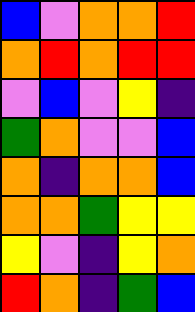[["blue", "violet", "orange", "orange", "red"], ["orange", "red", "orange", "red", "red"], ["violet", "blue", "violet", "yellow", "indigo"], ["green", "orange", "violet", "violet", "blue"], ["orange", "indigo", "orange", "orange", "blue"], ["orange", "orange", "green", "yellow", "yellow"], ["yellow", "violet", "indigo", "yellow", "orange"], ["red", "orange", "indigo", "green", "blue"]]